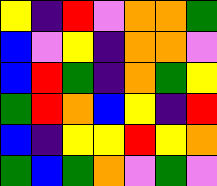[["yellow", "indigo", "red", "violet", "orange", "orange", "green"], ["blue", "violet", "yellow", "indigo", "orange", "orange", "violet"], ["blue", "red", "green", "indigo", "orange", "green", "yellow"], ["green", "red", "orange", "blue", "yellow", "indigo", "red"], ["blue", "indigo", "yellow", "yellow", "red", "yellow", "orange"], ["green", "blue", "green", "orange", "violet", "green", "violet"]]